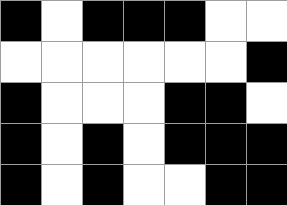[["black", "white", "black", "black", "black", "white", "white"], ["white", "white", "white", "white", "white", "white", "black"], ["black", "white", "white", "white", "black", "black", "white"], ["black", "white", "black", "white", "black", "black", "black"], ["black", "white", "black", "white", "white", "black", "black"]]